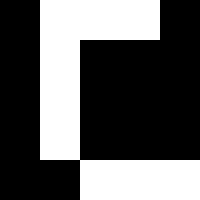[["black", "white", "white", "white", "black"], ["black", "white", "black", "black", "black"], ["black", "white", "black", "black", "black"], ["black", "white", "black", "black", "black"], ["black", "black", "white", "white", "white"]]